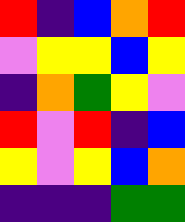[["red", "indigo", "blue", "orange", "red"], ["violet", "yellow", "yellow", "blue", "yellow"], ["indigo", "orange", "green", "yellow", "violet"], ["red", "violet", "red", "indigo", "blue"], ["yellow", "violet", "yellow", "blue", "orange"], ["indigo", "indigo", "indigo", "green", "green"]]